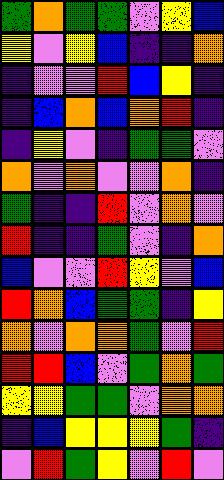[["green", "orange", "green", "green", "violet", "yellow", "blue"], ["yellow", "violet", "yellow", "blue", "indigo", "indigo", "orange"], ["indigo", "violet", "violet", "red", "blue", "yellow", "indigo"], ["indigo", "blue", "orange", "blue", "orange", "red", "indigo"], ["indigo", "yellow", "violet", "indigo", "green", "green", "violet"], ["orange", "violet", "orange", "violet", "violet", "orange", "indigo"], ["green", "indigo", "indigo", "red", "violet", "orange", "violet"], ["red", "indigo", "indigo", "green", "violet", "indigo", "orange"], ["blue", "violet", "violet", "red", "yellow", "violet", "blue"], ["red", "orange", "blue", "green", "green", "indigo", "yellow"], ["orange", "violet", "orange", "orange", "green", "violet", "red"], ["red", "red", "blue", "violet", "green", "orange", "green"], ["yellow", "yellow", "green", "green", "violet", "orange", "orange"], ["indigo", "blue", "yellow", "yellow", "yellow", "green", "indigo"], ["violet", "red", "green", "yellow", "violet", "red", "violet"]]